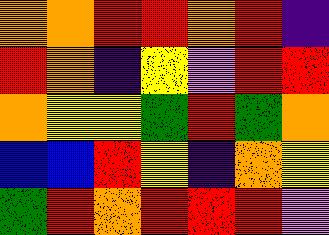[["orange", "orange", "red", "red", "orange", "red", "indigo"], ["red", "orange", "indigo", "yellow", "violet", "red", "red"], ["orange", "yellow", "yellow", "green", "red", "green", "orange"], ["blue", "blue", "red", "yellow", "indigo", "orange", "yellow"], ["green", "red", "orange", "red", "red", "red", "violet"]]